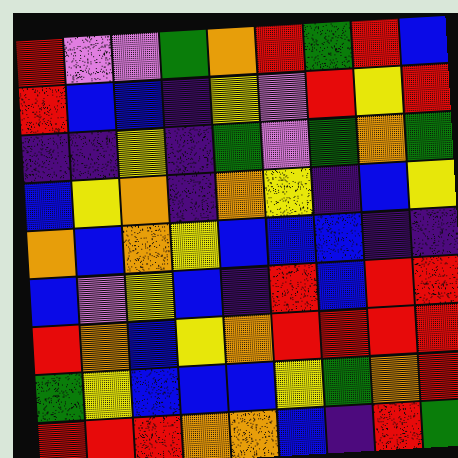[["red", "violet", "violet", "green", "orange", "red", "green", "red", "blue"], ["red", "blue", "blue", "indigo", "yellow", "violet", "red", "yellow", "red"], ["indigo", "indigo", "yellow", "indigo", "green", "violet", "green", "orange", "green"], ["blue", "yellow", "orange", "indigo", "orange", "yellow", "indigo", "blue", "yellow"], ["orange", "blue", "orange", "yellow", "blue", "blue", "blue", "indigo", "indigo"], ["blue", "violet", "yellow", "blue", "indigo", "red", "blue", "red", "red"], ["red", "orange", "blue", "yellow", "orange", "red", "red", "red", "red"], ["green", "yellow", "blue", "blue", "blue", "yellow", "green", "orange", "red"], ["red", "red", "red", "orange", "orange", "blue", "indigo", "red", "green"]]